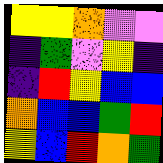[["yellow", "yellow", "orange", "violet", "violet"], ["indigo", "green", "violet", "yellow", "indigo"], ["indigo", "red", "yellow", "blue", "blue"], ["orange", "blue", "blue", "green", "red"], ["yellow", "blue", "red", "orange", "green"]]